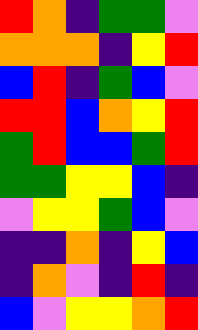[["red", "orange", "indigo", "green", "green", "violet"], ["orange", "orange", "orange", "indigo", "yellow", "red"], ["blue", "red", "indigo", "green", "blue", "violet"], ["red", "red", "blue", "orange", "yellow", "red"], ["green", "red", "blue", "blue", "green", "red"], ["green", "green", "yellow", "yellow", "blue", "indigo"], ["violet", "yellow", "yellow", "green", "blue", "violet"], ["indigo", "indigo", "orange", "indigo", "yellow", "blue"], ["indigo", "orange", "violet", "indigo", "red", "indigo"], ["blue", "violet", "yellow", "yellow", "orange", "red"]]